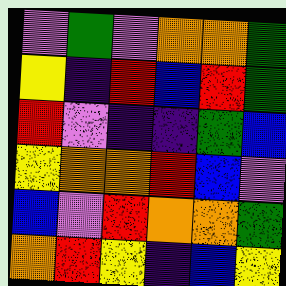[["violet", "green", "violet", "orange", "orange", "green"], ["yellow", "indigo", "red", "blue", "red", "green"], ["red", "violet", "indigo", "indigo", "green", "blue"], ["yellow", "orange", "orange", "red", "blue", "violet"], ["blue", "violet", "red", "orange", "orange", "green"], ["orange", "red", "yellow", "indigo", "blue", "yellow"]]